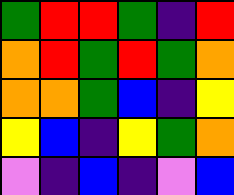[["green", "red", "red", "green", "indigo", "red"], ["orange", "red", "green", "red", "green", "orange"], ["orange", "orange", "green", "blue", "indigo", "yellow"], ["yellow", "blue", "indigo", "yellow", "green", "orange"], ["violet", "indigo", "blue", "indigo", "violet", "blue"]]